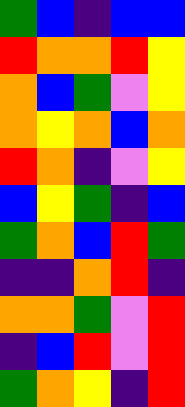[["green", "blue", "indigo", "blue", "blue"], ["red", "orange", "orange", "red", "yellow"], ["orange", "blue", "green", "violet", "yellow"], ["orange", "yellow", "orange", "blue", "orange"], ["red", "orange", "indigo", "violet", "yellow"], ["blue", "yellow", "green", "indigo", "blue"], ["green", "orange", "blue", "red", "green"], ["indigo", "indigo", "orange", "red", "indigo"], ["orange", "orange", "green", "violet", "red"], ["indigo", "blue", "red", "violet", "red"], ["green", "orange", "yellow", "indigo", "red"]]